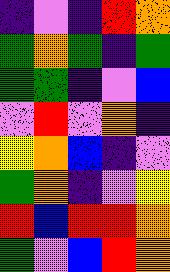[["indigo", "violet", "indigo", "red", "orange"], ["green", "orange", "green", "indigo", "green"], ["green", "green", "indigo", "violet", "blue"], ["violet", "red", "violet", "orange", "indigo"], ["yellow", "orange", "blue", "indigo", "violet"], ["green", "orange", "indigo", "violet", "yellow"], ["red", "blue", "red", "red", "orange"], ["green", "violet", "blue", "red", "orange"]]